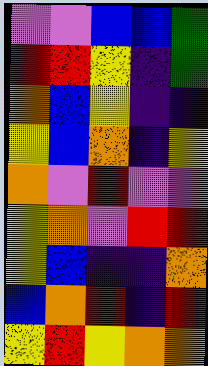[["violet", "violet", "blue", "blue", "green"], ["red", "red", "yellow", "indigo", "green"], ["orange", "blue", "yellow", "indigo", "indigo"], ["yellow", "blue", "orange", "indigo", "yellow"], ["orange", "violet", "red", "violet", "violet"], ["yellow", "orange", "violet", "red", "red"], ["yellow", "blue", "indigo", "indigo", "orange"], ["blue", "orange", "red", "indigo", "red"], ["yellow", "red", "yellow", "orange", "orange"]]